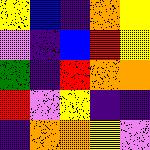[["yellow", "blue", "indigo", "orange", "yellow"], ["violet", "indigo", "blue", "red", "yellow"], ["green", "indigo", "red", "orange", "orange"], ["red", "violet", "yellow", "indigo", "indigo"], ["indigo", "orange", "orange", "yellow", "violet"]]